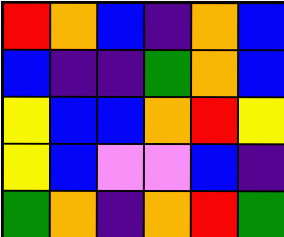[["red", "orange", "blue", "indigo", "orange", "blue"], ["blue", "indigo", "indigo", "green", "orange", "blue"], ["yellow", "blue", "blue", "orange", "red", "yellow"], ["yellow", "blue", "violet", "violet", "blue", "indigo"], ["green", "orange", "indigo", "orange", "red", "green"]]